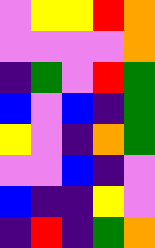[["violet", "yellow", "yellow", "red", "orange"], ["violet", "violet", "violet", "violet", "orange"], ["indigo", "green", "violet", "red", "green"], ["blue", "violet", "blue", "indigo", "green"], ["yellow", "violet", "indigo", "orange", "green"], ["violet", "violet", "blue", "indigo", "violet"], ["blue", "indigo", "indigo", "yellow", "violet"], ["indigo", "red", "indigo", "green", "orange"]]